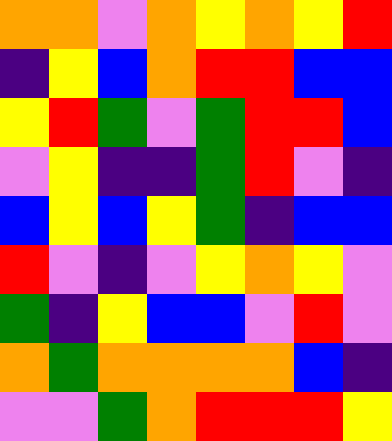[["orange", "orange", "violet", "orange", "yellow", "orange", "yellow", "red"], ["indigo", "yellow", "blue", "orange", "red", "red", "blue", "blue"], ["yellow", "red", "green", "violet", "green", "red", "red", "blue"], ["violet", "yellow", "indigo", "indigo", "green", "red", "violet", "indigo"], ["blue", "yellow", "blue", "yellow", "green", "indigo", "blue", "blue"], ["red", "violet", "indigo", "violet", "yellow", "orange", "yellow", "violet"], ["green", "indigo", "yellow", "blue", "blue", "violet", "red", "violet"], ["orange", "green", "orange", "orange", "orange", "orange", "blue", "indigo"], ["violet", "violet", "green", "orange", "red", "red", "red", "yellow"]]